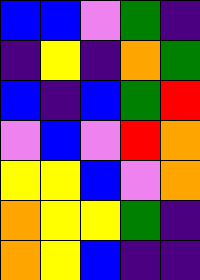[["blue", "blue", "violet", "green", "indigo"], ["indigo", "yellow", "indigo", "orange", "green"], ["blue", "indigo", "blue", "green", "red"], ["violet", "blue", "violet", "red", "orange"], ["yellow", "yellow", "blue", "violet", "orange"], ["orange", "yellow", "yellow", "green", "indigo"], ["orange", "yellow", "blue", "indigo", "indigo"]]